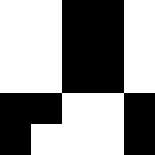[["white", "white", "black", "black", "white"], ["white", "white", "black", "black", "white"], ["white", "white", "black", "black", "white"], ["black", "black", "white", "white", "black"], ["black", "white", "white", "white", "black"]]